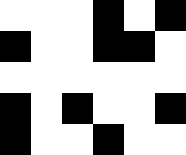[["white", "white", "white", "black", "white", "black"], ["black", "white", "white", "black", "black", "white"], ["white", "white", "white", "white", "white", "white"], ["black", "white", "black", "white", "white", "black"], ["black", "white", "white", "black", "white", "white"]]